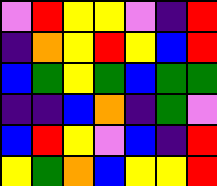[["violet", "red", "yellow", "yellow", "violet", "indigo", "red"], ["indigo", "orange", "yellow", "red", "yellow", "blue", "red"], ["blue", "green", "yellow", "green", "blue", "green", "green"], ["indigo", "indigo", "blue", "orange", "indigo", "green", "violet"], ["blue", "red", "yellow", "violet", "blue", "indigo", "red"], ["yellow", "green", "orange", "blue", "yellow", "yellow", "red"]]